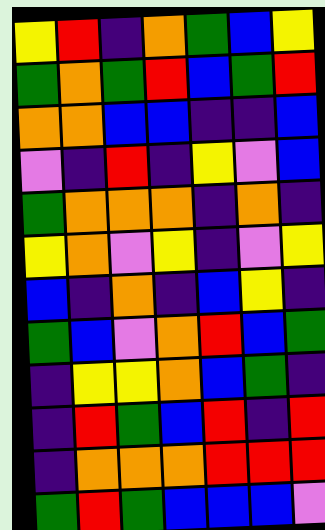[["yellow", "red", "indigo", "orange", "green", "blue", "yellow"], ["green", "orange", "green", "red", "blue", "green", "red"], ["orange", "orange", "blue", "blue", "indigo", "indigo", "blue"], ["violet", "indigo", "red", "indigo", "yellow", "violet", "blue"], ["green", "orange", "orange", "orange", "indigo", "orange", "indigo"], ["yellow", "orange", "violet", "yellow", "indigo", "violet", "yellow"], ["blue", "indigo", "orange", "indigo", "blue", "yellow", "indigo"], ["green", "blue", "violet", "orange", "red", "blue", "green"], ["indigo", "yellow", "yellow", "orange", "blue", "green", "indigo"], ["indigo", "red", "green", "blue", "red", "indigo", "red"], ["indigo", "orange", "orange", "orange", "red", "red", "red"], ["green", "red", "green", "blue", "blue", "blue", "violet"]]